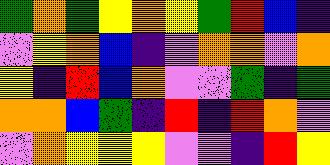[["green", "orange", "green", "yellow", "orange", "yellow", "green", "red", "blue", "indigo"], ["violet", "yellow", "orange", "blue", "indigo", "violet", "orange", "orange", "violet", "orange"], ["yellow", "indigo", "red", "blue", "orange", "violet", "violet", "green", "indigo", "green"], ["orange", "orange", "blue", "green", "indigo", "red", "indigo", "red", "orange", "violet"], ["violet", "orange", "yellow", "yellow", "yellow", "violet", "violet", "indigo", "red", "yellow"]]